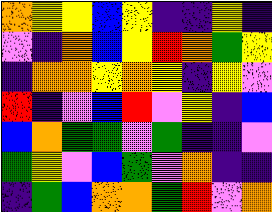[["orange", "yellow", "yellow", "blue", "yellow", "indigo", "indigo", "yellow", "indigo"], ["violet", "indigo", "orange", "blue", "yellow", "red", "orange", "green", "yellow"], ["indigo", "orange", "orange", "yellow", "orange", "yellow", "indigo", "yellow", "violet"], ["red", "indigo", "violet", "blue", "red", "violet", "yellow", "indigo", "blue"], ["blue", "orange", "green", "green", "violet", "green", "indigo", "indigo", "violet"], ["green", "yellow", "violet", "blue", "green", "violet", "orange", "indigo", "indigo"], ["indigo", "green", "blue", "orange", "orange", "green", "red", "violet", "orange"]]